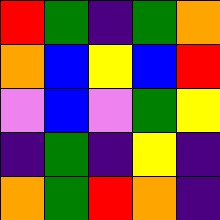[["red", "green", "indigo", "green", "orange"], ["orange", "blue", "yellow", "blue", "red"], ["violet", "blue", "violet", "green", "yellow"], ["indigo", "green", "indigo", "yellow", "indigo"], ["orange", "green", "red", "orange", "indigo"]]